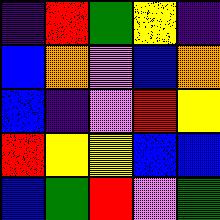[["indigo", "red", "green", "yellow", "indigo"], ["blue", "orange", "violet", "blue", "orange"], ["blue", "indigo", "violet", "red", "yellow"], ["red", "yellow", "yellow", "blue", "blue"], ["blue", "green", "red", "violet", "green"]]